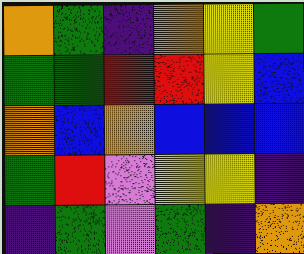[["orange", "green", "indigo", "orange", "yellow", "green"], ["green", "green", "red", "red", "yellow", "blue"], ["orange", "blue", "orange", "blue", "blue", "blue"], ["green", "red", "violet", "yellow", "yellow", "indigo"], ["indigo", "green", "violet", "green", "indigo", "orange"]]